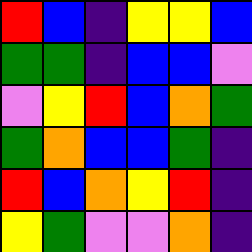[["red", "blue", "indigo", "yellow", "yellow", "blue"], ["green", "green", "indigo", "blue", "blue", "violet"], ["violet", "yellow", "red", "blue", "orange", "green"], ["green", "orange", "blue", "blue", "green", "indigo"], ["red", "blue", "orange", "yellow", "red", "indigo"], ["yellow", "green", "violet", "violet", "orange", "indigo"]]